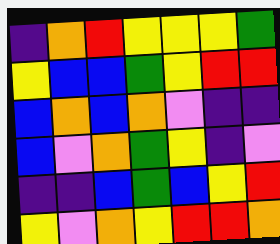[["indigo", "orange", "red", "yellow", "yellow", "yellow", "green"], ["yellow", "blue", "blue", "green", "yellow", "red", "red"], ["blue", "orange", "blue", "orange", "violet", "indigo", "indigo"], ["blue", "violet", "orange", "green", "yellow", "indigo", "violet"], ["indigo", "indigo", "blue", "green", "blue", "yellow", "red"], ["yellow", "violet", "orange", "yellow", "red", "red", "orange"]]